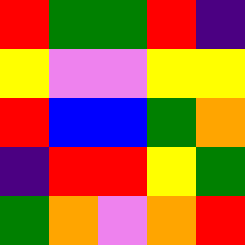[["red", "green", "green", "red", "indigo"], ["yellow", "violet", "violet", "yellow", "yellow"], ["red", "blue", "blue", "green", "orange"], ["indigo", "red", "red", "yellow", "green"], ["green", "orange", "violet", "orange", "red"]]